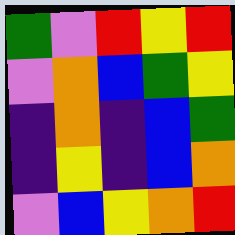[["green", "violet", "red", "yellow", "red"], ["violet", "orange", "blue", "green", "yellow"], ["indigo", "orange", "indigo", "blue", "green"], ["indigo", "yellow", "indigo", "blue", "orange"], ["violet", "blue", "yellow", "orange", "red"]]